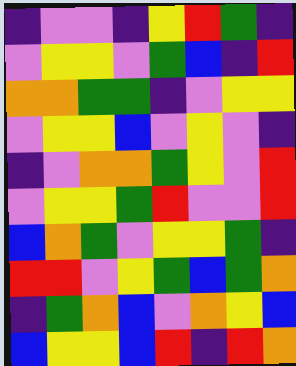[["indigo", "violet", "violet", "indigo", "yellow", "red", "green", "indigo"], ["violet", "yellow", "yellow", "violet", "green", "blue", "indigo", "red"], ["orange", "orange", "green", "green", "indigo", "violet", "yellow", "yellow"], ["violet", "yellow", "yellow", "blue", "violet", "yellow", "violet", "indigo"], ["indigo", "violet", "orange", "orange", "green", "yellow", "violet", "red"], ["violet", "yellow", "yellow", "green", "red", "violet", "violet", "red"], ["blue", "orange", "green", "violet", "yellow", "yellow", "green", "indigo"], ["red", "red", "violet", "yellow", "green", "blue", "green", "orange"], ["indigo", "green", "orange", "blue", "violet", "orange", "yellow", "blue"], ["blue", "yellow", "yellow", "blue", "red", "indigo", "red", "orange"]]